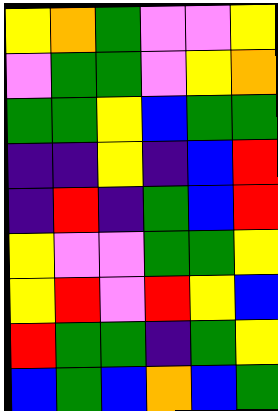[["yellow", "orange", "green", "violet", "violet", "yellow"], ["violet", "green", "green", "violet", "yellow", "orange"], ["green", "green", "yellow", "blue", "green", "green"], ["indigo", "indigo", "yellow", "indigo", "blue", "red"], ["indigo", "red", "indigo", "green", "blue", "red"], ["yellow", "violet", "violet", "green", "green", "yellow"], ["yellow", "red", "violet", "red", "yellow", "blue"], ["red", "green", "green", "indigo", "green", "yellow"], ["blue", "green", "blue", "orange", "blue", "green"]]